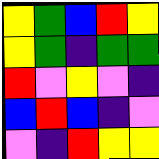[["yellow", "green", "blue", "red", "yellow"], ["yellow", "green", "indigo", "green", "green"], ["red", "violet", "yellow", "violet", "indigo"], ["blue", "red", "blue", "indigo", "violet"], ["violet", "indigo", "red", "yellow", "yellow"]]